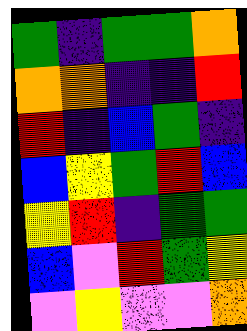[["green", "indigo", "green", "green", "orange"], ["orange", "orange", "indigo", "indigo", "red"], ["red", "indigo", "blue", "green", "indigo"], ["blue", "yellow", "green", "red", "blue"], ["yellow", "red", "indigo", "green", "green"], ["blue", "violet", "red", "green", "yellow"], ["violet", "yellow", "violet", "violet", "orange"]]